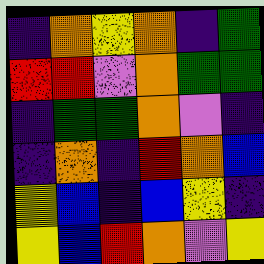[["indigo", "orange", "yellow", "orange", "indigo", "green"], ["red", "red", "violet", "orange", "green", "green"], ["indigo", "green", "green", "orange", "violet", "indigo"], ["indigo", "orange", "indigo", "red", "orange", "blue"], ["yellow", "blue", "indigo", "blue", "yellow", "indigo"], ["yellow", "blue", "red", "orange", "violet", "yellow"]]